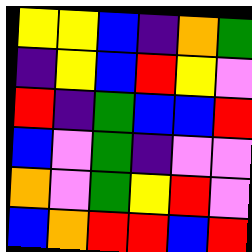[["yellow", "yellow", "blue", "indigo", "orange", "green"], ["indigo", "yellow", "blue", "red", "yellow", "violet"], ["red", "indigo", "green", "blue", "blue", "red"], ["blue", "violet", "green", "indigo", "violet", "violet"], ["orange", "violet", "green", "yellow", "red", "violet"], ["blue", "orange", "red", "red", "blue", "red"]]